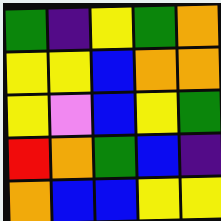[["green", "indigo", "yellow", "green", "orange"], ["yellow", "yellow", "blue", "orange", "orange"], ["yellow", "violet", "blue", "yellow", "green"], ["red", "orange", "green", "blue", "indigo"], ["orange", "blue", "blue", "yellow", "yellow"]]